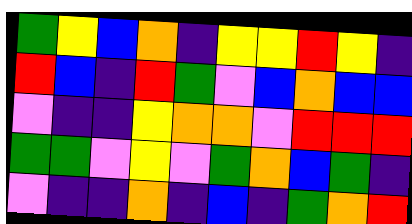[["green", "yellow", "blue", "orange", "indigo", "yellow", "yellow", "red", "yellow", "indigo"], ["red", "blue", "indigo", "red", "green", "violet", "blue", "orange", "blue", "blue"], ["violet", "indigo", "indigo", "yellow", "orange", "orange", "violet", "red", "red", "red"], ["green", "green", "violet", "yellow", "violet", "green", "orange", "blue", "green", "indigo"], ["violet", "indigo", "indigo", "orange", "indigo", "blue", "indigo", "green", "orange", "red"]]